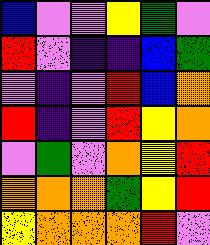[["blue", "violet", "violet", "yellow", "green", "violet"], ["red", "violet", "indigo", "indigo", "blue", "green"], ["violet", "indigo", "violet", "red", "blue", "orange"], ["red", "indigo", "violet", "red", "yellow", "orange"], ["violet", "green", "violet", "orange", "yellow", "red"], ["orange", "orange", "orange", "green", "yellow", "red"], ["yellow", "orange", "orange", "orange", "red", "violet"]]